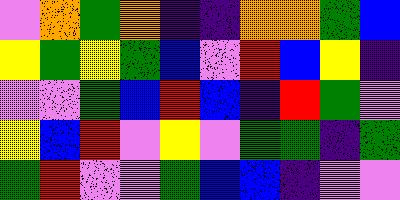[["violet", "orange", "green", "orange", "indigo", "indigo", "orange", "orange", "green", "blue"], ["yellow", "green", "yellow", "green", "blue", "violet", "red", "blue", "yellow", "indigo"], ["violet", "violet", "green", "blue", "red", "blue", "indigo", "red", "green", "violet"], ["yellow", "blue", "red", "violet", "yellow", "violet", "green", "green", "indigo", "green"], ["green", "red", "violet", "violet", "green", "blue", "blue", "indigo", "violet", "violet"]]